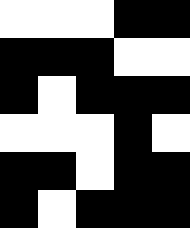[["white", "white", "white", "black", "black"], ["black", "black", "black", "white", "white"], ["black", "white", "black", "black", "black"], ["white", "white", "white", "black", "white"], ["black", "black", "white", "black", "black"], ["black", "white", "black", "black", "black"]]